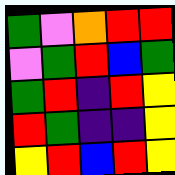[["green", "violet", "orange", "red", "red"], ["violet", "green", "red", "blue", "green"], ["green", "red", "indigo", "red", "yellow"], ["red", "green", "indigo", "indigo", "yellow"], ["yellow", "red", "blue", "red", "yellow"]]